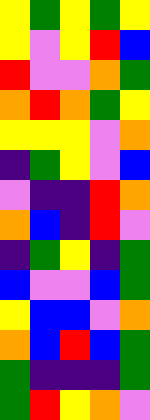[["yellow", "green", "yellow", "green", "yellow"], ["yellow", "violet", "yellow", "red", "blue"], ["red", "violet", "violet", "orange", "green"], ["orange", "red", "orange", "green", "yellow"], ["yellow", "yellow", "yellow", "violet", "orange"], ["indigo", "green", "yellow", "violet", "blue"], ["violet", "indigo", "indigo", "red", "orange"], ["orange", "blue", "indigo", "red", "violet"], ["indigo", "green", "yellow", "indigo", "green"], ["blue", "violet", "violet", "blue", "green"], ["yellow", "blue", "blue", "violet", "orange"], ["orange", "blue", "red", "blue", "green"], ["green", "indigo", "indigo", "indigo", "green"], ["green", "red", "yellow", "orange", "violet"]]